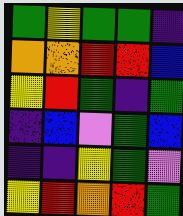[["green", "yellow", "green", "green", "indigo"], ["orange", "orange", "red", "red", "blue"], ["yellow", "red", "green", "indigo", "green"], ["indigo", "blue", "violet", "green", "blue"], ["indigo", "indigo", "yellow", "green", "violet"], ["yellow", "red", "orange", "red", "green"]]